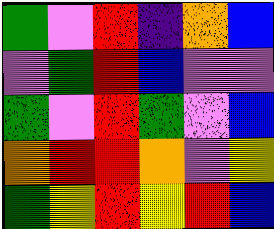[["green", "violet", "red", "indigo", "orange", "blue"], ["violet", "green", "red", "blue", "violet", "violet"], ["green", "violet", "red", "green", "violet", "blue"], ["orange", "red", "red", "orange", "violet", "yellow"], ["green", "yellow", "red", "yellow", "red", "blue"]]